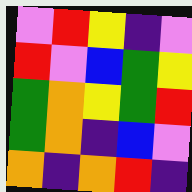[["violet", "red", "yellow", "indigo", "violet"], ["red", "violet", "blue", "green", "yellow"], ["green", "orange", "yellow", "green", "red"], ["green", "orange", "indigo", "blue", "violet"], ["orange", "indigo", "orange", "red", "indigo"]]